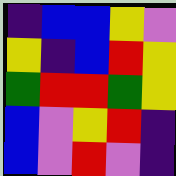[["indigo", "blue", "blue", "yellow", "violet"], ["yellow", "indigo", "blue", "red", "yellow"], ["green", "red", "red", "green", "yellow"], ["blue", "violet", "yellow", "red", "indigo"], ["blue", "violet", "red", "violet", "indigo"]]